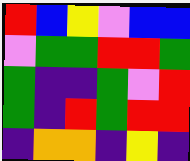[["red", "blue", "yellow", "violet", "blue", "blue"], ["violet", "green", "green", "red", "red", "green"], ["green", "indigo", "indigo", "green", "violet", "red"], ["green", "indigo", "red", "green", "red", "red"], ["indigo", "orange", "orange", "indigo", "yellow", "indigo"]]